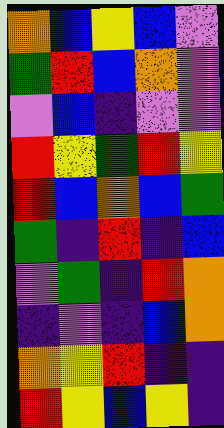[["orange", "blue", "yellow", "blue", "violet"], ["green", "red", "blue", "orange", "violet"], ["violet", "blue", "indigo", "violet", "violet"], ["red", "yellow", "green", "red", "yellow"], ["red", "blue", "orange", "blue", "green"], ["green", "indigo", "red", "indigo", "blue"], ["violet", "green", "indigo", "red", "orange"], ["indigo", "violet", "indigo", "blue", "orange"], ["orange", "yellow", "red", "indigo", "indigo"], ["red", "yellow", "blue", "yellow", "indigo"]]